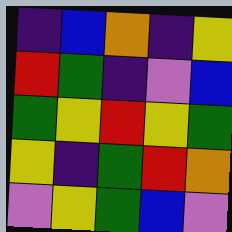[["indigo", "blue", "orange", "indigo", "yellow"], ["red", "green", "indigo", "violet", "blue"], ["green", "yellow", "red", "yellow", "green"], ["yellow", "indigo", "green", "red", "orange"], ["violet", "yellow", "green", "blue", "violet"]]